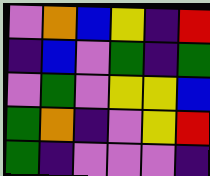[["violet", "orange", "blue", "yellow", "indigo", "red"], ["indigo", "blue", "violet", "green", "indigo", "green"], ["violet", "green", "violet", "yellow", "yellow", "blue"], ["green", "orange", "indigo", "violet", "yellow", "red"], ["green", "indigo", "violet", "violet", "violet", "indigo"]]